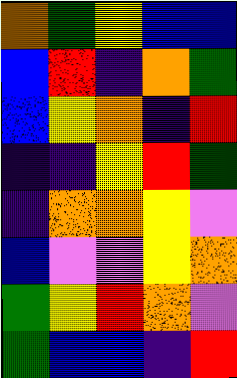[["orange", "green", "yellow", "blue", "blue"], ["blue", "red", "indigo", "orange", "green"], ["blue", "yellow", "orange", "indigo", "red"], ["indigo", "indigo", "yellow", "red", "green"], ["indigo", "orange", "orange", "yellow", "violet"], ["blue", "violet", "violet", "yellow", "orange"], ["green", "yellow", "red", "orange", "violet"], ["green", "blue", "blue", "indigo", "red"]]